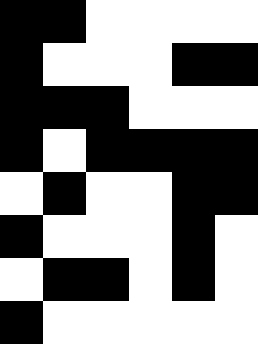[["black", "black", "white", "white", "white", "white"], ["black", "white", "white", "white", "black", "black"], ["black", "black", "black", "white", "white", "white"], ["black", "white", "black", "black", "black", "black"], ["white", "black", "white", "white", "black", "black"], ["black", "white", "white", "white", "black", "white"], ["white", "black", "black", "white", "black", "white"], ["black", "white", "white", "white", "white", "white"]]